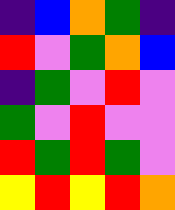[["indigo", "blue", "orange", "green", "indigo"], ["red", "violet", "green", "orange", "blue"], ["indigo", "green", "violet", "red", "violet"], ["green", "violet", "red", "violet", "violet"], ["red", "green", "red", "green", "violet"], ["yellow", "red", "yellow", "red", "orange"]]